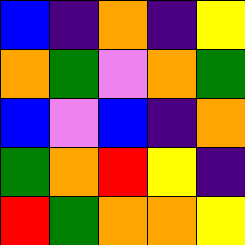[["blue", "indigo", "orange", "indigo", "yellow"], ["orange", "green", "violet", "orange", "green"], ["blue", "violet", "blue", "indigo", "orange"], ["green", "orange", "red", "yellow", "indigo"], ["red", "green", "orange", "orange", "yellow"]]